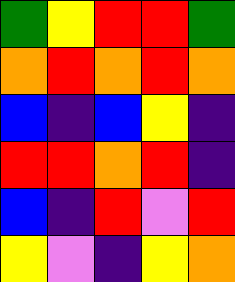[["green", "yellow", "red", "red", "green"], ["orange", "red", "orange", "red", "orange"], ["blue", "indigo", "blue", "yellow", "indigo"], ["red", "red", "orange", "red", "indigo"], ["blue", "indigo", "red", "violet", "red"], ["yellow", "violet", "indigo", "yellow", "orange"]]